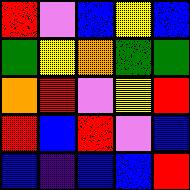[["red", "violet", "blue", "yellow", "blue"], ["green", "yellow", "orange", "green", "green"], ["orange", "red", "violet", "yellow", "red"], ["red", "blue", "red", "violet", "blue"], ["blue", "indigo", "blue", "blue", "red"]]